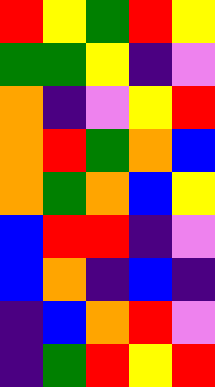[["red", "yellow", "green", "red", "yellow"], ["green", "green", "yellow", "indigo", "violet"], ["orange", "indigo", "violet", "yellow", "red"], ["orange", "red", "green", "orange", "blue"], ["orange", "green", "orange", "blue", "yellow"], ["blue", "red", "red", "indigo", "violet"], ["blue", "orange", "indigo", "blue", "indigo"], ["indigo", "blue", "orange", "red", "violet"], ["indigo", "green", "red", "yellow", "red"]]